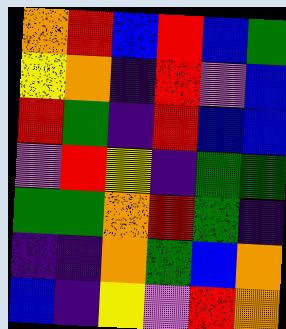[["orange", "red", "blue", "red", "blue", "green"], ["yellow", "orange", "indigo", "red", "violet", "blue"], ["red", "green", "indigo", "red", "blue", "blue"], ["violet", "red", "yellow", "indigo", "green", "green"], ["green", "green", "orange", "red", "green", "indigo"], ["indigo", "indigo", "orange", "green", "blue", "orange"], ["blue", "indigo", "yellow", "violet", "red", "orange"]]